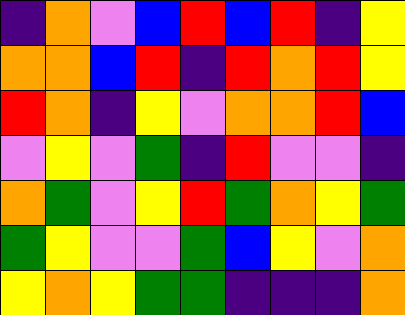[["indigo", "orange", "violet", "blue", "red", "blue", "red", "indigo", "yellow"], ["orange", "orange", "blue", "red", "indigo", "red", "orange", "red", "yellow"], ["red", "orange", "indigo", "yellow", "violet", "orange", "orange", "red", "blue"], ["violet", "yellow", "violet", "green", "indigo", "red", "violet", "violet", "indigo"], ["orange", "green", "violet", "yellow", "red", "green", "orange", "yellow", "green"], ["green", "yellow", "violet", "violet", "green", "blue", "yellow", "violet", "orange"], ["yellow", "orange", "yellow", "green", "green", "indigo", "indigo", "indigo", "orange"]]